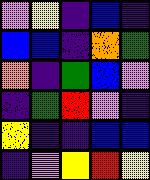[["violet", "yellow", "indigo", "blue", "indigo"], ["blue", "blue", "indigo", "orange", "green"], ["orange", "indigo", "green", "blue", "violet"], ["indigo", "green", "red", "violet", "indigo"], ["yellow", "indigo", "indigo", "blue", "blue"], ["indigo", "violet", "yellow", "red", "yellow"]]